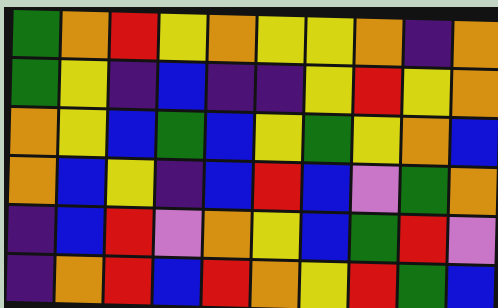[["green", "orange", "red", "yellow", "orange", "yellow", "yellow", "orange", "indigo", "orange"], ["green", "yellow", "indigo", "blue", "indigo", "indigo", "yellow", "red", "yellow", "orange"], ["orange", "yellow", "blue", "green", "blue", "yellow", "green", "yellow", "orange", "blue"], ["orange", "blue", "yellow", "indigo", "blue", "red", "blue", "violet", "green", "orange"], ["indigo", "blue", "red", "violet", "orange", "yellow", "blue", "green", "red", "violet"], ["indigo", "orange", "red", "blue", "red", "orange", "yellow", "red", "green", "blue"]]